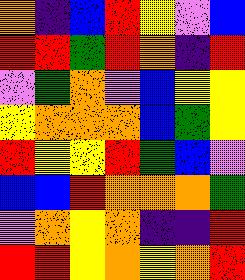[["orange", "indigo", "blue", "red", "yellow", "violet", "blue"], ["red", "red", "green", "red", "orange", "indigo", "red"], ["violet", "green", "orange", "violet", "blue", "yellow", "yellow"], ["yellow", "orange", "orange", "orange", "blue", "green", "yellow"], ["red", "yellow", "yellow", "red", "green", "blue", "violet"], ["blue", "blue", "red", "orange", "orange", "orange", "green"], ["violet", "orange", "yellow", "orange", "indigo", "indigo", "red"], ["red", "red", "yellow", "orange", "yellow", "orange", "red"]]